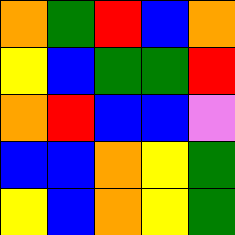[["orange", "green", "red", "blue", "orange"], ["yellow", "blue", "green", "green", "red"], ["orange", "red", "blue", "blue", "violet"], ["blue", "blue", "orange", "yellow", "green"], ["yellow", "blue", "orange", "yellow", "green"]]